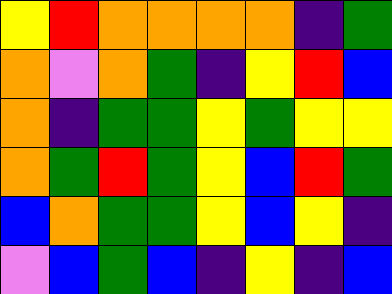[["yellow", "red", "orange", "orange", "orange", "orange", "indigo", "green"], ["orange", "violet", "orange", "green", "indigo", "yellow", "red", "blue"], ["orange", "indigo", "green", "green", "yellow", "green", "yellow", "yellow"], ["orange", "green", "red", "green", "yellow", "blue", "red", "green"], ["blue", "orange", "green", "green", "yellow", "blue", "yellow", "indigo"], ["violet", "blue", "green", "blue", "indigo", "yellow", "indigo", "blue"]]